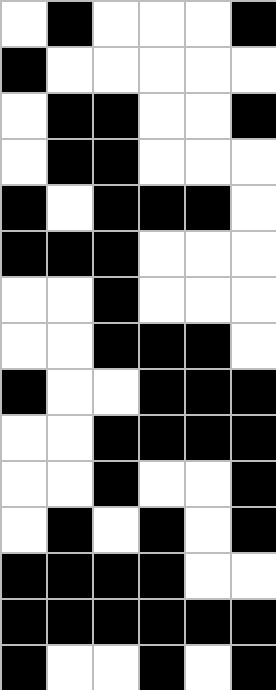[["white", "black", "white", "white", "white", "black"], ["black", "white", "white", "white", "white", "white"], ["white", "black", "black", "white", "white", "black"], ["white", "black", "black", "white", "white", "white"], ["black", "white", "black", "black", "black", "white"], ["black", "black", "black", "white", "white", "white"], ["white", "white", "black", "white", "white", "white"], ["white", "white", "black", "black", "black", "white"], ["black", "white", "white", "black", "black", "black"], ["white", "white", "black", "black", "black", "black"], ["white", "white", "black", "white", "white", "black"], ["white", "black", "white", "black", "white", "black"], ["black", "black", "black", "black", "white", "white"], ["black", "black", "black", "black", "black", "black"], ["black", "white", "white", "black", "white", "black"]]